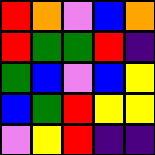[["red", "orange", "violet", "blue", "orange"], ["red", "green", "green", "red", "indigo"], ["green", "blue", "violet", "blue", "yellow"], ["blue", "green", "red", "yellow", "yellow"], ["violet", "yellow", "red", "indigo", "indigo"]]